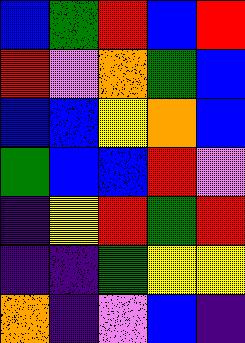[["blue", "green", "red", "blue", "red"], ["red", "violet", "orange", "green", "blue"], ["blue", "blue", "yellow", "orange", "blue"], ["green", "blue", "blue", "red", "violet"], ["indigo", "yellow", "red", "green", "red"], ["indigo", "indigo", "green", "yellow", "yellow"], ["orange", "indigo", "violet", "blue", "indigo"]]